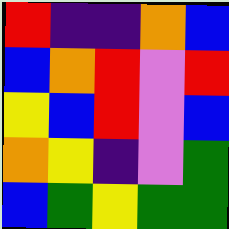[["red", "indigo", "indigo", "orange", "blue"], ["blue", "orange", "red", "violet", "red"], ["yellow", "blue", "red", "violet", "blue"], ["orange", "yellow", "indigo", "violet", "green"], ["blue", "green", "yellow", "green", "green"]]